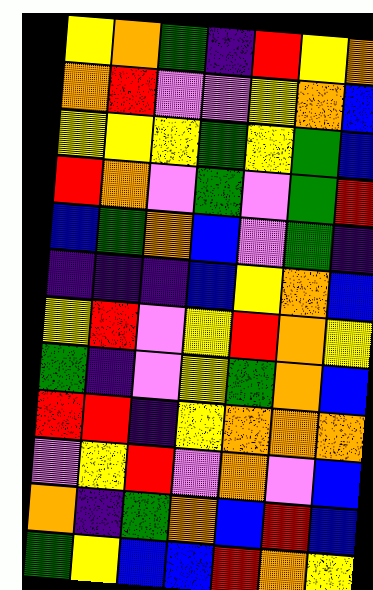[["yellow", "orange", "green", "indigo", "red", "yellow", "orange"], ["orange", "red", "violet", "violet", "yellow", "orange", "blue"], ["yellow", "yellow", "yellow", "green", "yellow", "green", "blue"], ["red", "orange", "violet", "green", "violet", "green", "red"], ["blue", "green", "orange", "blue", "violet", "green", "indigo"], ["indigo", "indigo", "indigo", "blue", "yellow", "orange", "blue"], ["yellow", "red", "violet", "yellow", "red", "orange", "yellow"], ["green", "indigo", "violet", "yellow", "green", "orange", "blue"], ["red", "red", "indigo", "yellow", "orange", "orange", "orange"], ["violet", "yellow", "red", "violet", "orange", "violet", "blue"], ["orange", "indigo", "green", "orange", "blue", "red", "blue"], ["green", "yellow", "blue", "blue", "red", "orange", "yellow"]]